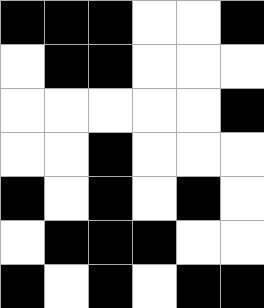[["black", "black", "black", "white", "white", "black"], ["white", "black", "black", "white", "white", "white"], ["white", "white", "white", "white", "white", "black"], ["white", "white", "black", "white", "white", "white"], ["black", "white", "black", "white", "black", "white"], ["white", "black", "black", "black", "white", "white"], ["black", "white", "black", "white", "black", "black"]]